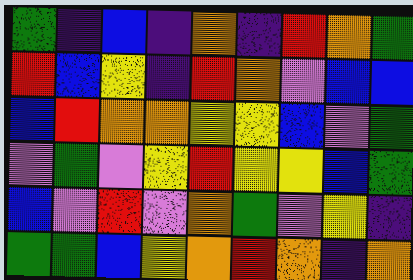[["green", "indigo", "blue", "indigo", "orange", "indigo", "red", "orange", "green"], ["red", "blue", "yellow", "indigo", "red", "orange", "violet", "blue", "blue"], ["blue", "red", "orange", "orange", "yellow", "yellow", "blue", "violet", "green"], ["violet", "green", "violet", "yellow", "red", "yellow", "yellow", "blue", "green"], ["blue", "violet", "red", "violet", "orange", "green", "violet", "yellow", "indigo"], ["green", "green", "blue", "yellow", "orange", "red", "orange", "indigo", "orange"]]